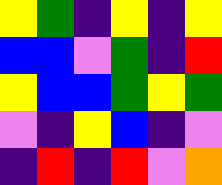[["yellow", "green", "indigo", "yellow", "indigo", "yellow"], ["blue", "blue", "violet", "green", "indigo", "red"], ["yellow", "blue", "blue", "green", "yellow", "green"], ["violet", "indigo", "yellow", "blue", "indigo", "violet"], ["indigo", "red", "indigo", "red", "violet", "orange"]]